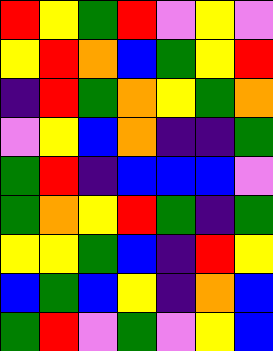[["red", "yellow", "green", "red", "violet", "yellow", "violet"], ["yellow", "red", "orange", "blue", "green", "yellow", "red"], ["indigo", "red", "green", "orange", "yellow", "green", "orange"], ["violet", "yellow", "blue", "orange", "indigo", "indigo", "green"], ["green", "red", "indigo", "blue", "blue", "blue", "violet"], ["green", "orange", "yellow", "red", "green", "indigo", "green"], ["yellow", "yellow", "green", "blue", "indigo", "red", "yellow"], ["blue", "green", "blue", "yellow", "indigo", "orange", "blue"], ["green", "red", "violet", "green", "violet", "yellow", "blue"]]